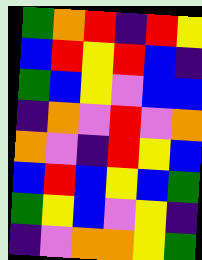[["green", "orange", "red", "indigo", "red", "yellow"], ["blue", "red", "yellow", "red", "blue", "indigo"], ["green", "blue", "yellow", "violet", "blue", "blue"], ["indigo", "orange", "violet", "red", "violet", "orange"], ["orange", "violet", "indigo", "red", "yellow", "blue"], ["blue", "red", "blue", "yellow", "blue", "green"], ["green", "yellow", "blue", "violet", "yellow", "indigo"], ["indigo", "violet", "orange", "orange", "yellow", "green"]]